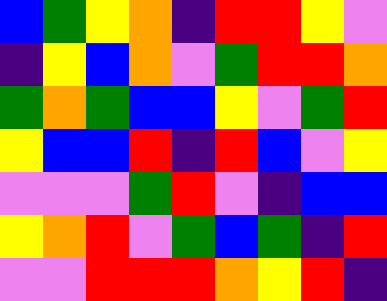[["blue", "green", "yellow", "orange", "indigo", "red", "red", "yellow", "violet"], ["indigo", "yellow", "blue", "orange", "violet", "green", "red", "red", "orange"], ["green", "orange", "green", "blue", "blue", "yellow", "violet", "green", "red"], ["yellow", "blue", "blue", "red", "indigo", "red", "blue", "violet", "yellow"], ["violet", "violet", "violet", "green", "red", "violet", "indigo", "blue", "blue"], ["yellow", "orange", "red", "violet", "green", "blue", "green", "indigo", "red"], ["violet", "violet", "red", "red", "red", "orange", "yellow", "red", "indigo"]]